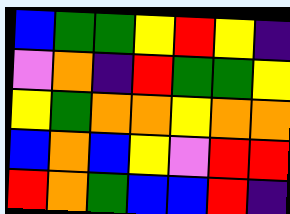[["blue", "green", "green", "yellow", "red", "yellow", "indigo"], ["violet", "orange", "indigo", "red", "green", "green", "yellow"], ["yellow", "green", "orange", "orange", "yellow", "orange", "orange"], ["blue", "orange", "blue", "yellow", "violet", "red", "red"], ["red", "orange", "green", "blue", "blue", "red", "indigo"]]